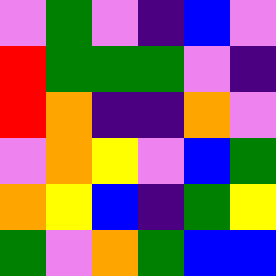[["violet", "green", "violet", "indigo", "blue", "violet"], ["red", "green", "green", "green", "violet", "indigo"], ["red", "orange", "indigo", "indigo", "orange", "violet"], ["violet", "orange", "yellow", "violet", "blue", "green"], ["orange", "yellow", "blue", "indigo", "green", "yellow"], ["green", "violet", "orange", "green", "blue", "blue"]]